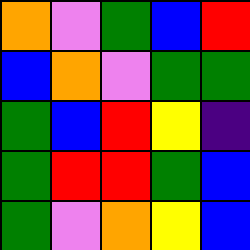[["orange", "violet", "green", "blue", "red"], ["blue", "orange", "violet", "green", "green"], ["green", "blue", "red", "yellow", "indigo"], ["green", "red", "red", "green", "blue"], ["green", "violet", "orange", "yellow", "blue"]]